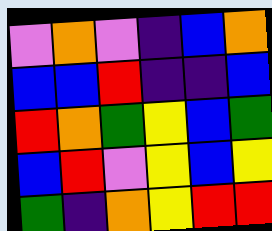[["violet", "orange", "violet", "indigo", "blue", "orange"], ["blue", "blue", "red", "indigo", "indigo", "blue"], ["red", "orange", "green", "yellow", "blue", "green"], ["blue", "red", "violet", "yellow", "blue", "yellow"], ["green", "indigo", "orange", "yellow", "red", "red"]]